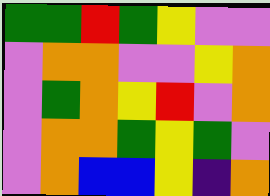[["green", "green", "red", "green", "yellow", "violet", "violet"], ["violet", "orange", "orange", "violet", "violet", "yellow", "orange"], ["violet", "green", "orange", "yellow", "red", "violet", "orange"], ["violet", "orange", "orange", "green", "yellow", "green", "violet"], ["violet", "orange", "blue", "blue", "yellow", "indigo", "orange"]]